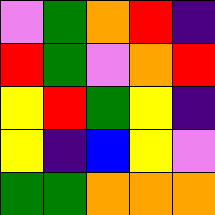[["violet", "green", "orange", "red", "indigo"], ["red", "green", "violet", "orange", "red"], ["yellow", "red", "green", "yellow", "indigo"], ["yellow", "indigo", "blue", "yellow", "violet"], ["green", "green", "orange", "orange", "orange"]]